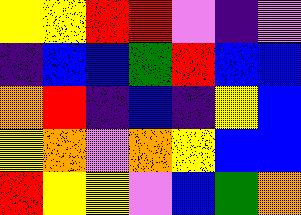[["yellow", "yellow", "red", "red", "violet", "indigo", "violet"], ["indigo", "blue", "blue", "green", "red", "blue", "blue"], ["orange", "red", "indigo", "blue", "indigo", "yellow", "blue"], ["yellow", "orange", "violet", "orange", "yellow", "blue", "blue"], ["red", "yellow", "yellow", "violet", "blue", "green", "orange"]]